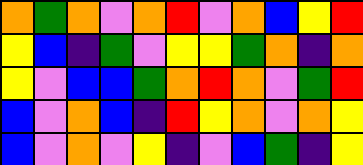[["orange", "green", "orange", "violet", "orange", "red", "violet", "orange", "blue", "yellow", "red"], ["yellow", "blue", "indigo", "green", "violet", "yellow", "yellow", "green", "orange", "indigo", "orange"], ["yellow", "violet", "blue", "blue", "green", "orange", "red", "orange", "violet", "green", "red"], ["blue", "violet", "orange", "blue", "indigo", "red", "yellow", "orange", "violet", "orange", "yellow"], ["blue", "violet", "orange", "violet", "yellow", "indigo", "violet", "blue", "green", "indigo", "yellow"]]